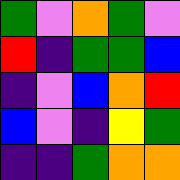[["green", "violet", "orange", "green", "violet"], ["red", "indigo", "green", "green", "blue"], ["indigo", "violet", "blue", "orange", "red"], ["blue", "violet", "indigo", "yellow", "green"], ["indigo", "indigo", "green", "orange", "orange"]]